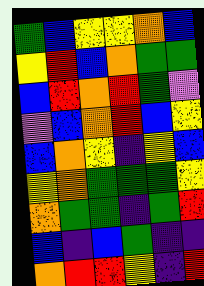[["green", "blue", "yellow", "yellow", "orange", "blue"], ["yellow", "red", "blue", "orange", "green", "green"], ["blue", "red", "orange", "red", "green", "violet"], ["violet", "blue", "orange", "red", "blue", "yellow"], ["blue", "orange", "yellow", "indigo", "yellow", "blue"], ["yellow", "orange", "green", "green", "green", "yellow"], ["orange", "green", "green", "indigo", "green", "red"], ["blue", "indigo", "blue", "green", "indigo", "indigo"], ["orange", "red", "red", "yellow", "indigo", "red"]]